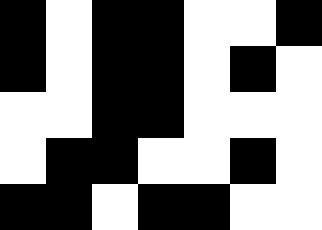[["black", "white", "black", "black", "white", "white", "black"], ["black", "white", "black", "black", "white", "black", "white"], ["white", "white", "black", "black", "white", "white", "white"], ["white", "black", "black", "white", "white", "black", "white"], ["black", "black", "white", "black", "black", "white", "white"]]